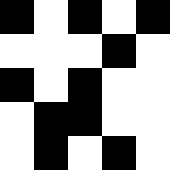[["black", "white", "black", "white", "black"], ["white", "white", "white", "black", "white"], ["black", "white", "black", "white", "white"], ["white", "black", "black", "white", "white"], ["white", "black", "white", "black", "white"]]